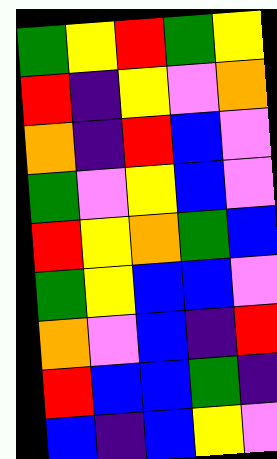[["green", "yellow", "red", "green", "yellow"], ["red", "indigo", "yellow", "violet", "orange"], ["orange", "indigo", "red", "blue", "violet"], ["green", "violet", "yellow", "blue", "violet"], ["red", "yellow", "orange", "green", "blue"], ["green", "yellow", "blue", "blue", "violet"], ["orange", "violet", "blue", "indigo", "red"], ["red", "blue", "blue", "green", "indigo"], ["blue", "indigo", "blue", "yellow", "violet"]]